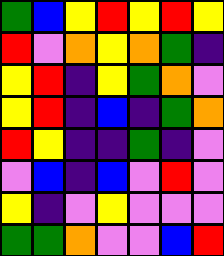[["green", "blue", "yellow", "red", "yellow", "red", "yellow"], ["red", "violet", "orange", "yellow", "orange", "green", "indigo"], ["yellow", "red", "indigo", "yellow", "green", "orange", "violet"], ["yellow", "red", "indigo", "blue", "indigo", "green", "orange"], ["red", "yellow", "indigo", "indigo", "green", "indigo", "violet"], ["violet", "blue", "indigo", "blue", "violet", "red", "violet"], ["yellow", "indigo", "violet", "yellow", "violet", "violet", "violet"], ["green", "green", "orange", "violet", "violet", "blue", "red"]]